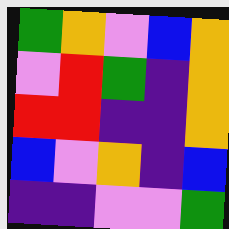[["green", "orange", "violet", "blue", "orange"], ["violet", "red", "green", "indigo", "orange"], ["red", "red", "indigo", "indigo", "orange"], ["blue", "violet", "orange", "indigo", "blue"], ["indigo", "indigo", "violet", "violet", "green"]]